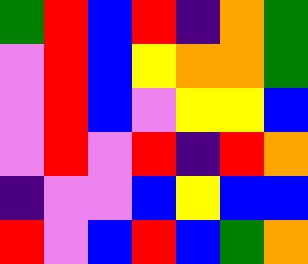[["green", "red", "blue", "red", "indigo", "orange", "green"], ["violet", "red", "blue", "yellow", "orange", "orange", "green"], ["violet", "red", "blue", "violet", "yellow", "yellow", "blue"], ["violet", "red", "violet", "red", "indigo", "red", "orange"], ["indigo", "violet", "violet", "blue", "yellow", "blue", "blue"], ["red", "violet", "blue", "red", "blue", "green", "orange"]]